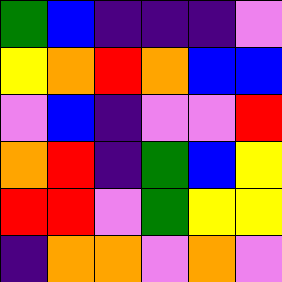[["green", "blue", "indigo", "indigo", "indigo", "violet"], ["yellow", "orange", "red", "orange", "blue", "blue"], ["violet", "blue", "indigo", "violet", "violet", "red"], ["orange", "red", "indigo", "green", "blue", "yellow"], ["red", "red", "violet", "green", "yellow", "yellow"], ["indigo", "orange", "orange", "violet", "orange", "violet"]]